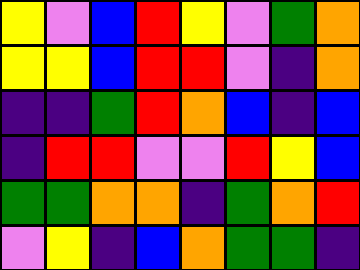[["yellow", "violet", "blue", "red", "yellow", "violet", "green", "orange"], ["yellow", "yellow", "blue", "red", "red", "violet", "indigo", "orange"], ["indigo", "indigo", "green", "red", "orange", "blue", "indigo", "blue"], ["indigo", "red", "red", "violet", "violet", "red", "yellow", "blue"], ["green", "green", "orange", "orange", "indigo", "green", "orange", "red"], ["violet", "yellow", "indigo", "blue", "orange", "green", "green", "indigo"]]